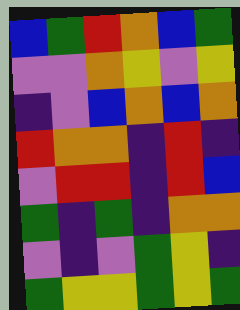[["blue", "green", "red", "orange", "blue", "green"], ["violet", "violet", "orange", "yellow", "violet", "yellow"], ["indigo", "violet", "blue", "orange", "blue", "orange"], ["red", "orange", "orange", "indigo", "red", "indigo"], ["violet", "red", "red", "indigo", "red", "blue"], ["green", "indigo", "green", "indigo", "orange", "orange"], ["violet", "indigo", "violet", "green", "yellow", "indigo"], ["green", "yellow", "yellow", "green", "yellow", "green"]]